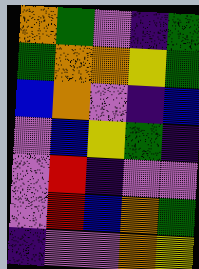[["orange", "green", "violet", "indigo", "green"], ["green", "orange", "orange", "yellow", "green"], ["blue", "orange", "violet", "indigo", "blue"], ["violet", "blue", "yellow", "green", "indigo"], ["violet", "red", "indigo", "violet", "violet"], ["violet", "red", "blue", "orange", "green"], ["indigo", "violet", "violet", "orange", "yellow"]]